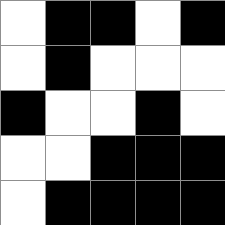[["white", "black", "black", "white", "black"], ["white", "black", "white", "white", "white"], ["black", "white", "white", "black", "white"], ["white", "white", "black", "black", "black"], ["white", "black", "black", "black", "black"]]